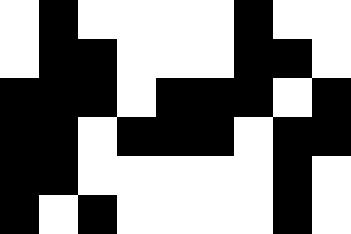[["white", "black", "white", "white", "white", "white", "black", "white", "white"], ["white", "black", "black", "white", "white", "white", "black", "black", "white"], ["black", "black", "black", "white", "black", "black", "black", "white", "black"], ["black", "black", "white", "black", "black", "black", "white", "black", "black"], ["black", "black", "white", "white", "white", "white", "white", "black", "white"], ["black", "white", "black", "white", "white", "white", "white", "black", "white"]]